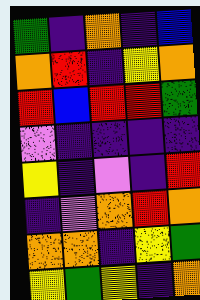[["green", "indigo", "orange", "indigo", "blue"], ["orange", "red", "indigo", "yellow", "orange"], ["red", "blue", "red", "red", "green"], ["violet", "indigo", "indigo", "indigo", "indigo"], ["yellow", "indigo", "violet", "indigo", "red"], ["indigo", "violet", "orange", "red", "orange"], ["orange", "orange", "indigo", "yellow", "green"], ["yellow", "green", "yellow", "indigo", "orange"]]